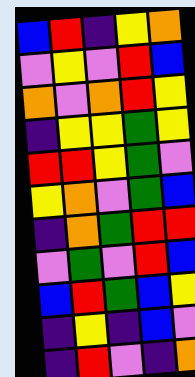[["blue", "red", "indigo", "yellow", "orange"], ["violet", "yellow", "violet", "red", "blue"], ["orange", "violet", "orange", "red", "yellow"], ["indigo", "yellow", "yellow", "green", "yellow"], ["red", "red", "yellow", "green", "violet"], ["yellow", "orange", "violet", "green", "blue"], ["indigo", "orange", "green", "red", "red"], ["violet", "green", "violet", "red", "blue"], ["blue", "red", "green", "blue", "yellow"], ["indigo", "yellow", "indigo", "blue", "violet"], ["indigo", "red", "violet", "indigo", "orange"]]